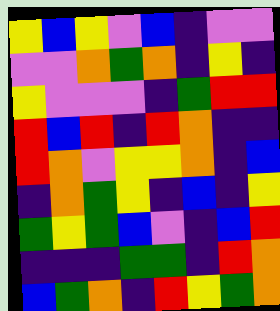[["yellow", "blue", "yellow", "violet", "blue", "indigo", "violet", "violet"], ["violet", "violet", "orange", "green", "orange", "indigo", "yellow", "indigo"], ["yellow", "violet", "violet", "violet", "indigo", "green", "red", "red"], ["red", "blue", "red", "indigo", "red", "orange", "indigo", "indigo"], ["red", "orange", "violet", "yellow", "yellow", "orange", "indigo", "blue"], ["indigo", "orange", "green", "yellow", "indigo", "blue", "indigo", "yellow"], ["green", "yellow", "green", "blue", "violet", "indigo", "blue", "red"], ["indigo", "indigo", "indigo", "green", "green", "indigo", "red", "orange"], ["blue", "green", "orange", "indigo", "red", "yellow", "green", "orange"]]